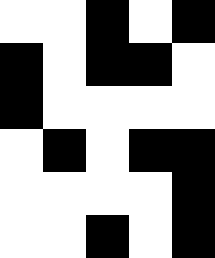[["white", "white", "black", "white", "black"], ["black", "white", "black", "black", "white"], ["black", "white", "white", "white", "white"], ["white", "black", "white", "black", "black"], ["white", "white", "white", "white", "black"], ["white", "white", "black", "white", "black"]]